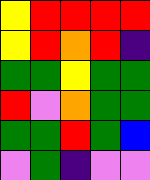[["yellow", "red", "red", "red", "red"], ["yellow", "red", "orange", "red", "indigo"], ["green", "green", "yellow", "green", "green"], ["red", "violet", "orange", "green", "green"], ["green", "green", "red", "green", "blue"], ["violet", "green", "indigo", "violet", "violet"]]